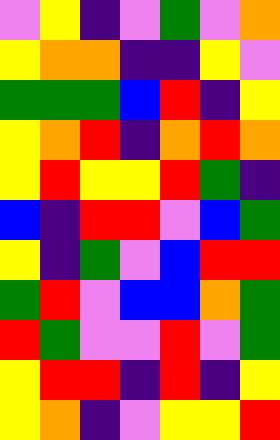[["violet", "yellow", "indigo", "violet", "green", "violet", "orange"], ["yellow", "orange", "orange", "indigo", "indigo", "yellow", "violet"], ["green", "green", "green", "blue", "red", "indigo", "yellow"], ["yellow", "orange", "red", "indigo", "orange", "red", "orange"], ["yellow", "red", "yellow", "yellow", "red", "green", "indigo"], ["blue", "indigo", "red", "red", "violet", "blue", "green"], ["yellow", "indigo", "green", "violet", "blue", "red", "red"], ["green", "red", "violet", "blue", "blue", "orange", "green"], ["red", "green", "violet", "violet", "red", "violet", "green"], ["yellow", "red", "red", "indigo", "red", "indigo", "yellow"], ["yellow", "orange", "indigo", "violet", "yellow", "yellow", "red"]]